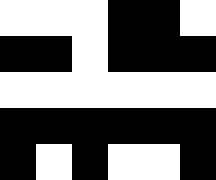[["white", "white", "white", "black", "black", "white"], ["black", "black", "white", "black", "black", "black"], ["white", "white", "white", "white", "white", "white"], ["black", "black", "black", "black", "black", "black"], ["black", "white", "black", "white", "white", "black"]]